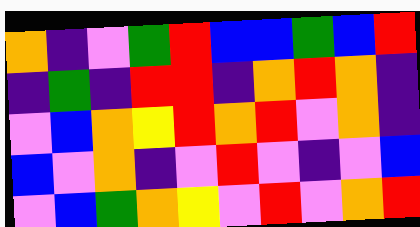[["orange", "indigo", "violet", "green", "red", "blue", "blue", "green", "blue", "red"], ["indigo", "green", "indigo", "red", "red", "indigo", "orange", "red", "orange", "indigo"], ["violet", "blue", "orange", "yellow", "red", "orange", "red", "violet", "orange", "indigo"], ["blue", "violet", "orange", "indigo", "violet", "red", "violet", "indigo", "violet", "blue"], ["violet", "blue", "green", "orange", "yellow", "violet", "red", "violet", "orange", "red"]]